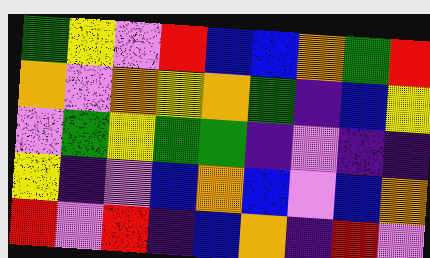[["green", "yellow", "violet", "red", "blue", "blue", "orange", "green", "red"], ["orange", "violet", "orange", "yellow", "orange", "green", "indigo", "blue", "yellow"], ["violet", "green", "yellow", "green", "green", "indigo", "violet", "indigo", "indigo"], ["yellow", "indigo", "violet", "blue", "orange", "blue", "violet", "blue", "orange"], ["red", "violet", "red", "indigo", "blue", "orange", "indigo", "red", "violet"]]